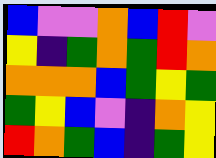[["blue", "violet", "violet", "orange", "blue", "red", "violet"], ["yellow", "indigo", "green", "orange", "green", "red", "orange"], ["orange", "orange", "orange", "blue", "green", "yellow", "green"], ["green", "yellow", "blue", "violet", "indigo", "orange", "yellow"], ["red", "orange", "green", "blue", "indigo", "green", "yellow"]]